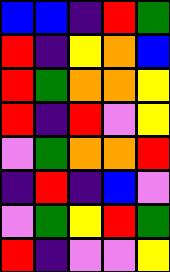[["blue", "blue", "indigo", "red", "green"], ["red", "indigo", "yellow", "orange", "blue"], ["red", "green", "orange", "orange", "yellow"], ["red", "indigo", "red", "violet", "yellow"], ["violet", "green", "orange", "orange", "red"], ["indigo", "red", "indigo", "blue", "violet"], ["violet", "green", "yellow", "red", "green"], ["red", "indigo", "violet", "violet", "yellow"]]